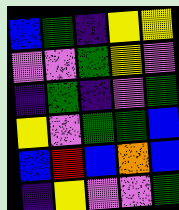[["blue", "green", "indigo", "yellow", "yellow"], ["violet", "violet", "green", "yellow", "violet"], ["indigo", "green", "indigo", "violet", "green"], ["yellow", "violet", "green", "green", "blue"], ["blue", "red", "blue", "orange", "blue"], ["indigo", "yellow", "violet", "violet", "green"]]